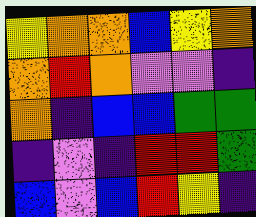[["yellow", "orange", "orange", "blue", "yellow", "orange"], ["orange", "red", "orange", "violet", "violet", "indigo"], ["orange", "indigo", "blue", "blue", "green", "green"], ["indigo", "violet", "indigo", "red", "red", "green"], ["blue", "violet", "blue", "red", "yellow", "indigo"]]